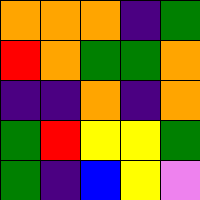[["orange", "orange", "orange", "indigo", "green"], ["red", "orange", "green", "green", "orange"], ["indigo", "indigo", "orange", "indigo", "orange"], ["green", "red", "yellow", "yellow", "green"], ["green", "indigo", "blue", "yellow", "violet"]]